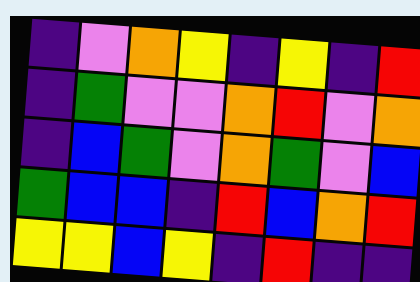[["indigo", "violet", "orange", "yellow", "indigo", "yellow", "indigo", "red"], ["indigo", "green", "violet", "violet", "orange", "red", "violet", "orange"], ["indigo", "blue", "green", "violet", "orange", "green", "violet", "blue"], ["green", "blue", "blue", "indigo", "red", "blue", "orange", "red"], ["yellow", "yellow", "blue", "yellow", "indigo", "red", "indigo", "indigo"]]